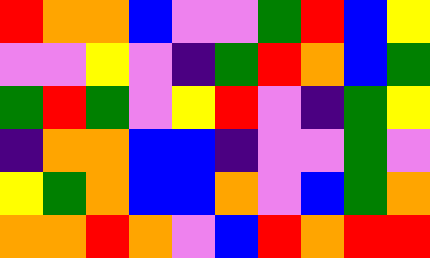[["red", "orange", "orange", "blue", "violet", "violet", "green", "red", "blue", "yellow"], ["violet", "violet", "yellow", "violet", "indigo", "green", "red", "orange", "blue", "green"], ["green", "red", "green", "violet", "yellow", "red", "violet", "indigo", "green", "yellow"], ["indigo", "orange", "orange", "blue", "blue", "indigo", "violet", "violet", "green", "violet"], ["yellow", "green", "orange", "blue", "blue", "orange", "violet", "blue", "green", "orange"], ["orange", "orange", "red", "orange", "violet", "blue", "red", "orange", "red", "red"]]